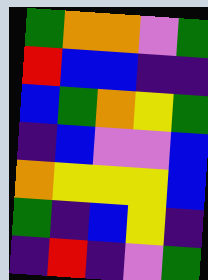[["green", "orange", "orange", "violet", "green"], ["red", "blue", "blue", "indigo", "indigo"], ["blue", "green", "orange", "yellow", "green"], ["indigo", "blue", "violet", "violet", "blue"], ["orange", "yellow", "yellow", "yellow", "blue"], ["green", "indigo", "blue", "yellow", "indigo"], ["indigo", "red", "indigo", "violet", "green"]]